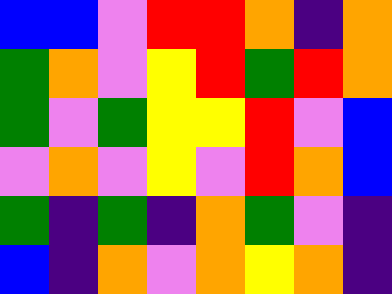[["blue", "blue", "violet", "red", "red", "orange", "indigo", "orange"], ["green", "orange", "violet", "yellow", "red", "green", "red", "orange"], ["green", "violet", "green", "yellow", "yellow", "red", "violet", "blue"], ["violet", "orange", "violet", "yellow", "violet", "red", "orange", "blue"], ["green", "indigo", "green", "indigo", "orange", "green", "violet", "indigo"], ["blue", "indigo", "orange", "violet", "orange", "yellow", "orange", "indigo"]]